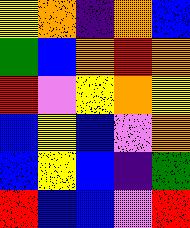[["yellow", "orange", "indigo", "orange", "blue"], ["green", "blue", "orange", "red", "orange"], ["red", "violet", "yellow", "orange", "yellow"], ["blue", "yellow", "blue", "violet", "orange"], ["blue", "yellow", "blue", "indigo", "green"], ["red", "blue", "blue", "violet", "red"]]